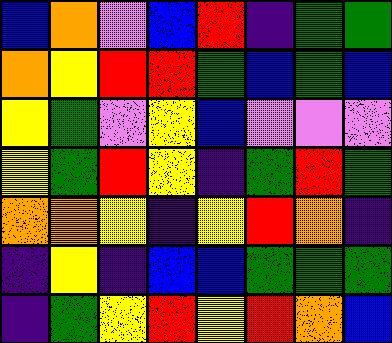[["blue", "orange", "violet", "blue", "red", "indigo", "green", "green"], ["orange", "yellow", "red", "red", "green", "blue", "green", "blue"], ["yellow", "green", "violet", "yellow", "blue", "violet", "violet", "violet"], ["yellow", "green", "red", "yellow", "indigo", "green", "red", "green"], ["orange", "orange", "yellow", "indigo", "yellow", "red", "orange", "indigo"], ["indigo", "yellow", "indigo", "blue", "blue", "green", "green", "green"], ["indigo", "green", "yellow", "red", "yellow", "red", "orange", "blue"]]